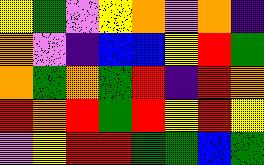[["yellow", "green", "violet", "yellow", "orange", "violet", "orange", "indigo"], ["orange", "violet", "indigo", "blue", "blue", "yellow", "red", "green"], ["orange", "green", "orange", "green", "red", "indigo", "red", "orange"], ["red", "orange", "red", "green", "red", "yellow", "red", "yellow"], ["violet", "yellow", "red", "red", "green", "green", "blue", "green"]]